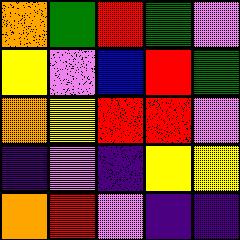[["orange", "green", "red", "green", "violet"], ["yellow", "violet", "blue", "red", "green"], ["orange", "yellow", "red", "red", "violet"], ["indigo", "violet", "indigo", "yellow", "yellow"], ["orange", "red", "violet", "indigo", "indigo"]]